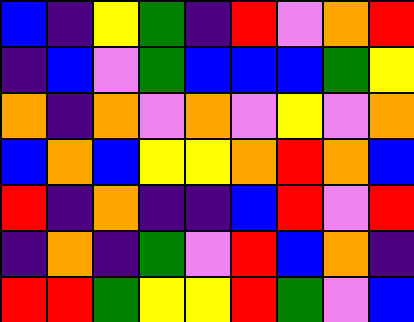[["blue", "indigo", "yellow", "green", "indigo", "red", "violet", "orange", "red"], ["indigo", "blue", "violet", "green", "blue", "blue", "blue", "green", "yellow"], ["orange", "indigo", "orange", "violet", "orange", "violet", "yellow", "violet", "orange"], ["blue", "orange", "blue", "yellow", "yellow", "orange", "red", "orange", "blue"], ["red", "indigo", "orange", "indigo", "indigo", "blue", "red", "violet", "red"], ["indigo", "orange", "indigo", "green", "violet", "red", "blue", "orange", "indigo"], ["red", "red", "green", "yellow", "yellow", "red", "green", "violet", "blue"]]